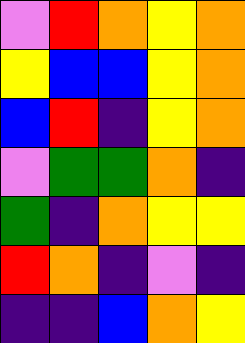[["violet", "red", "orange", "yellow", "orange"], ["yellow", "blue", "blue", "yellow", "orange"], ["blue", "red", "indigo", "yellow", "orange"], ["violet", "green", "green", "orange", "indigo"], ["green", "indigo", "orange", "yellow", "yellow"], ["red", "orange", "indigo", "violet", "indigo"], ["indigo", "indigo", "blue", "orange", "yellow"]]